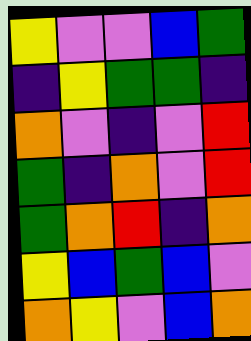[["yellow", "violet", "violet", "blue", "green"], ["indigo", "yellow", "green", "green", "indigo"], ["orange", "violet", "indigo", "violet", "red"], ["green", "indigo", "orange", "violet", "red"], ["green", "orange", "red", "indigo", "orange"], ["yellow", "blue", "green", "blue", "violet"], ["orange", "yellow", "violet", "blue", "orange"]]